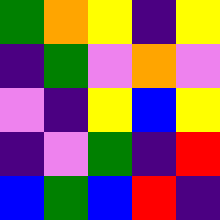[["green", "orange", "yellow", "indigo", "yellow"], ["indigo", "green", "violet", "orange", "violet"], ["violet", "indigo", "yellow", "blue", "yellow"], ["indigo", "violet", "green", "indigo", "red"], ["blue", "green", "blue", "red", "indigo"]]